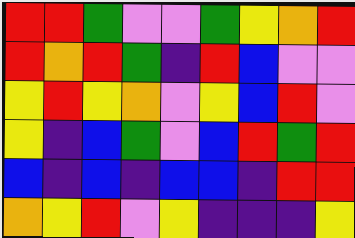[["red", "red", "green", "violet", "violet", "green", "yellow", "orange", "red"], ["red", "orange", "red", "green", "indigo", "red", "blue", "violet", "violet"], ["yellow", "red", "yellow", "orange", "violet", "yellow", "blue", "red", "violet"], ["yellow", "indigo", "blue", "green", "violet", "blue", "red", "green", "red"], ["blue", "indigo", "blue", "indigo", "blue", "blue", "indigo", "red", "red"], ["orange", "yellow", "red", "violet", "yellow", "indigo", "indigo", "indigo", "yellow"]]